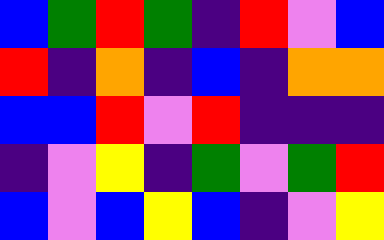[["blue", "green", "red", "green", "indigo", "red", "violet", "blue"], ["red", "indigo", "orange", "indigo", "blue", "indigo", "orange", "orange"], ["blue", "blue", "red", "violet", "red", "indigo", "indigo", "indigo"], ["indigo", "violet", "yellow", "indigo", "green", "violet", "green", "red"], ["blue", "violet", "blue", "yellow", "blue", "indigo", "violet", "yellow"]]